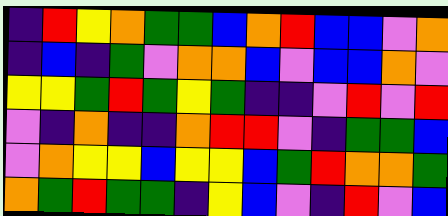[["indigo", "red", "yellow", "orange", "green", "green", "blue", "orange", "red", "blue", "blue", "violet", "orange"], ["indigo", "blue", "indigo", "green", "violet", "orange", "orange", "blue", "violet", "blue", "blue", "orange", "violet"], ["yellow", "yellow", "green", "red", "green", "yellow", "green", "indigo", "indigo", "violet", "red", "violet", "red"], ["violet", "indigo", "orange", "indigo", "indigo", "orange", "red", "red", "violet", "indigo", "green", "green", "blue"], ["violet", "orange", "yellow", "yellow", "blue", "yellow", "yellow", "blue", "green", "red", "orange", "orange", "green"], ["orange", "green", "red", "green", "green", "indigo", "yellow", "blue", "violet", "indigo", "red", "violet", "blue"]]